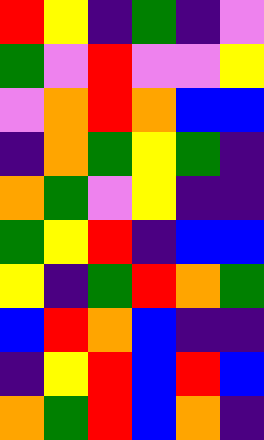[["red", "yellow", "indigo", "green", "indigo", "violet"], ["green", "violet", "red", "violet", "violet", "yellow"], ["violet", "orange", "red", "orange", "blue", "blue"], ["indigo", "orange", "green", "yellow", "green", "indigo"], ["orange", "green", "violet", "yellow", "indigo", "indigo"], ["green", "yellow", "red", "indigo", "blue", "blue"], ["yellow", "indigo", "green", "red", "orange", "green"], ["blue", "red", "orange", "blue", "indigo", "indigo"], ["indigo", "yellow", "red", "blue", "red", "blue"], ["orange", "green", "red", "blue", "orange", "indigo"]]